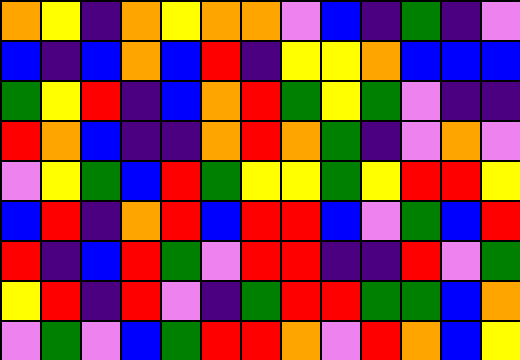[["orange", "yellow", "indigo", "orange", "yellow", "orange", "orange", "violet", "blue", "indigo", "green", "indigo", "violet"], ["blue", "indigo", "blue", "orange", "blue", "red", "indigo", "yellow", "yellow", "orange", "blue", "blue", "blue"], ["green", "yellow", "red", "indigo", "blue", "orange", "red", "green", "yellow", "green", "violet", "indigo", "indigo"], ["red", "orange", "blue", "indigo", "indigo", "orange", "red", "orange", "green", "indigo", "violet", "orange", "violet"], ["violet", "yellow", "green", "blue", "red", "green", "yellow", "yellow", "green", "yellow", "red", "red", "yellow"], ["blue", "red", "indigo", "orange", "red", "blue", "red", "red", "blue", "violet", "green", "blue", "red"], ["red", "indigo", "blue", "red", "green", "violet", "red", "red", "indigo", "indigo", "red", "violet", "green"], ["yellow", "red", "indigo", "red", "violet", "indigo", "green", "red", "red", "green", "green", "blue", "orange"], ["violet", "green", "violet", "blue", "green", "red", "red", "orange", "violet", "red", "orange", "blue", "yellow"]]